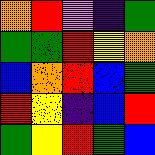[["orange", "red", "violet", "indigo", "green"], ["green", "green", "red", "yellow", "orange"], ["blue", "orange", "red", "blue", "green"], ["red", "yellow", "indigo", "blue", "red"], ["green", "yellow", "red", "green", "blue"]]